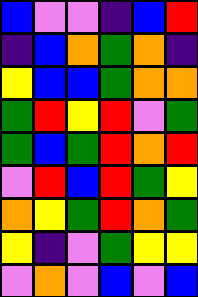[["blue", "violet", "violet", "indigo", "blue", "red"], ["indigo", "blue", "orange", "green", "orange", "indigo"], ["yellow", "blue", "blue", "green", "orange", "orange"], ["green", "red", "yellow", "red", "violet", "green"], ["green", "blue", "green", "red", "orange", "red"], ["violet", "red", "blue", "red", "green", "yellow"], ["orange", "yellow", "green", "red", "orange", "green"], ["yellow", "indigo", "violet", "green", "yellow", "yellow"], ["violet", "orange", "violet", "blue", "violet", "blue"]]